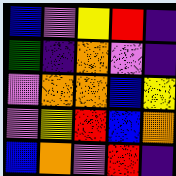[["blue", "violet", "yellow", "red", "indigo"], ["green", "indigo", "orange", "violet", "indigo"], ["violet", "orange", "orange", "blue", "yellow"], ["violet", "yellow", "red", "blue", "orange"], ["blue", "orange", "violet", "red", "indigo"]]